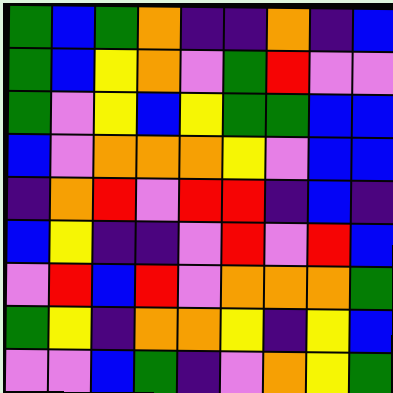[["green", "blue", "green", "orange", "indigo", "indigo", "orange", "indigo", "blue"], ["green", "blue", "yellow", "orange", "violet", "green", "red", "violet", "violet"], ["green", "violet", "yellow", "blue", "yellow", "green", "green", "blue", "blue"], ["blue", "violet", "orange", "orange", "orange", "yellow", "violet", "blue", "blue"], ["indigo", "orange", "red", "violet", "red", "red", "indigo", "blue", "indigo"], ["blue", "yellow", "indigo", "indigo", "violet", "red", "violet", "red", "blue"], ["violet", "red", "blue", "red", "violet", "orange", "orange", "orange", "green"], ["green", "yellow", "indigo", "orange", "orange", "yellow", "indigo", "yellow", "blue"], ["violet", "violet", "blue", "green", "indigo", "violet", "orange", "yellow", "green"]]